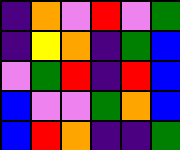[["indigo", "orange", "violet", "red", "violet", "green"], ["indigo", "yellow", "orange", "indigo", "green", "blue"], ["violet", "green", "red", "indigo", "red", "blue"], ["blue", "violet", "violet", "green", "orange", "blue"], ["blue", "red", "orange", "indigo", "indigo", "green"]]